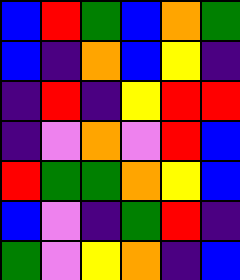[["blue", "red", "green", "blue", "orange", "green"], ["blue", "indigo", "orange", "blue", "yellow", "indigo"], ["indigo", "red", "indigo", "yellow", "red", "red"], ["indigo", "violet", "orange", "violet", "red", "blue"], ["red", "green", "green", "orange", "yellow", "blue"], ["blue", "violet", "indigo", "green", "red", "indigo"], ["green", "violet", "yellow", "orange", "indigo", "blue"]]